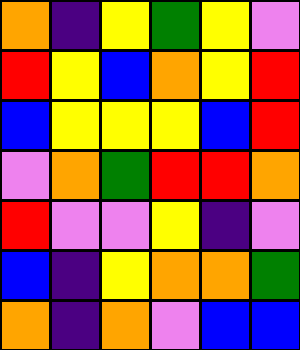[["orange", "indigo", "yellow", "green", "yellow", "violet"], ["red", "yellow", "blue", "orange", "yellow", "red"], ["blue", "yellow", "yellow", "yellow", "blue", "red"], ["violet", "orange", "green", "red", "red", "orange"], ["red", "violet", "violet", "yellow", "indigo", "violet"], ["blue", "indigo", "yellow", "orange", "orange", "green"], ["orange", "indigo", "orange", "violet", "blue", "blue"]]